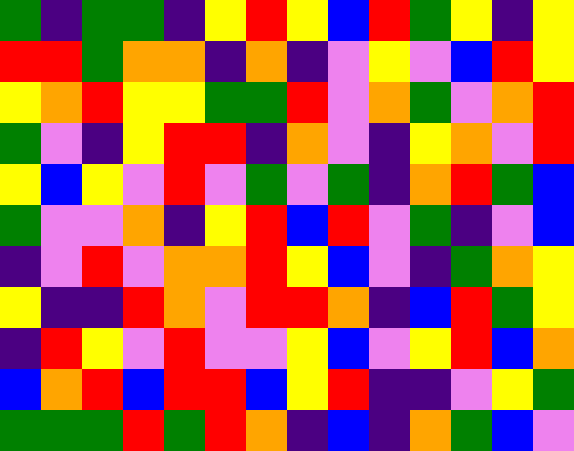[["green", "indigo", "green", "green", "indigo", "yellow", "red", "yellow", "blue", "red", "green", "yellow", "indigo", "yellow"], ["red", "red", "green", "orange", "orange", "indigo", "orange", "indigo", "violet", "yellow", "violet", "blue", "red", "yellow"], ["yellow", "orange", "red", "yellow", "yellow", "green", "green", "red", "violet", "orange", "green", "violet", "orange", "red"], ["green", "violet", "indigo", "yellow", "red", "red", "indigo", "orange", "violet", "indigo", "yellow", "orange", "violet", "red"], ["yellow", "blue", "yellow", "violet", "red", "violet", "green", "violet", "green", "indigo", "orange", "red", "green", "blue"], ["green", "violet", "violet", "orange", "indigo", "yellow", "red", "blue", "red", "violet", "green", "indigo", "violet", "blue"], ["indigo", "violet", "red", "violet", "orange", "orange", "red", "yellow", "blue", "violet", "indigo", "green", "orange", "yellow"], ["yellow", "indigo", "indigo", "red", "orange", "violet", "red", "red", "orange", "indigo", "blue", "red", "green", "yellow"], ["indigo", "red", "yellow", "violet", "red", "violet", "violet", "yellow", "blue", "violet", "yellow", "red", "blue", "orange"], ["blue", "orange", "red", "blue", "red", "red", "blue", "yellow", "red", "indigo", "indigo", "violet", "yellow", "green"], ["green", "green", "green", "red", "green", "red", "orange", "indigo", "blue", "indigo", "orange", "green", "blue", "violet"]]